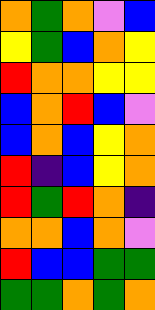[["orange", "green", "orange", "violet", "blue"], ["yellow", "green", "blue", "orange", "yellow"], ["red", "orange", "orange", "yellow", "yellow"], ["blue", "orange", "red", "blue", "violet"], ["blue", "orange", "blue", "yellow", "orange"], ["red", "indigo", "blue", "yellow", "orange"], ["red", "green", "red", "orange", "indigo"], ["orange", "orange", "blue", "orange", "violet"], ["red", "blue", "blue", "green", "green"], ["green", "green", "orange", "green", "orange"]]